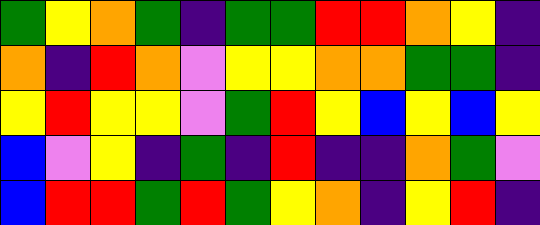[["green", "yellow", "orange", "green", "indigo", "green", "green", "red", "red", "orange", "yellow", "indigo"], ["orange", "indigo", "red", "orange", "violet", "yellow", "yellow", "orange", "orange", "green", "green", "indigo"], ["yellow", "red", "yellow", "yellow", "violet", "green", "red", "yellow", "blue", "yellow", "blue", "yellow"], ["blue", "violet", "yellow", "indigo", "green", "indigo", "red", "indigo", "indigo", "orange", "green", "violet"], ["blue", "red", "red", "green", "red", "green", "yellow", "orange", "indigo", "yellow", "red", "indigo"]]